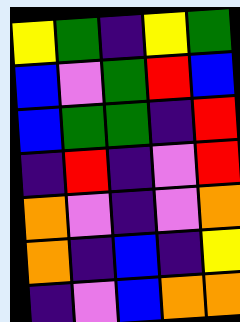[["yellow", "green", "indigo", "yellow", "green"], ["blue", "violet", "green", "red", "blue"], ["blue", "green", "green", "indigo", "red"], ["indigo", "red", "indigo", "violet", "red"], ["orange", "violet", "indigo", "violet", "orange"], ["orange", "indigo", "blue", "indigo", "yellow"], ["indigo", "violet", "blue", "orange", "orange"]]